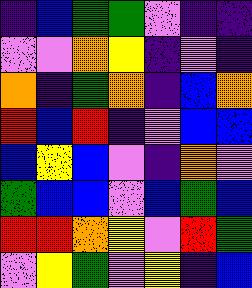[["indigo", "blue", "green", "green", "violet", "indigo", "indigo"], ["violet", "violet", "orange", "yellow", "indigo", "violet", "indigo"], ["orange", "indigo", "green", "orange", "indigo", "blue", "orange"], ["red", "blue", "red", "indigo", "violet", "blue", "blue"], ["blue", "yellow", "blue", "violet", "indigo", "orange", "violet"], ["green", "blue", "blue", "violet", "blue", "green", "blue"], ["red", "red", "orange", "yellow", "violet", "red", "green"], ["violet", "yellow", "green", "violet", "yellow", "indigo", "blue"]]